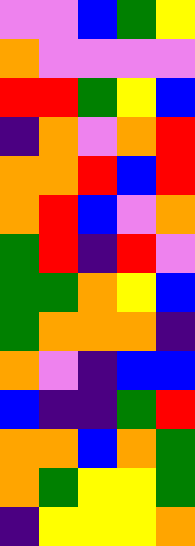[["violet", "violet", "blue", "green", "yellow"], ["orange", "violet", "violet", "violet", "violet"], ["red", "red", "green", "yellow", "blue"], ["indigo", "orange", "violet", "orange", "red"], ["orange", "orange", "red", "blue", "red"], ["orange", "red", "blue", "violet", "orange"], ["green", "red", "indigo", "red", "violet"], ["green", "green", "orange", "yellow", "blue"], ["green", "orange", "orange", "orange", "indigo"], ["orange", "violet", "indigo", "blue", "blue"], ["blue", "indigo", "indigo", "green", "red"], ["orange", "orange", "blue", "orange", "green"], ["orange", "green", "yellow", "yellow", "green"], ["indigo", "yellow", "yellow", "yellow", "orange"]]